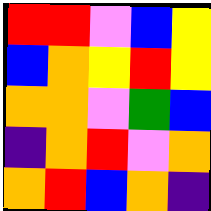[["red", "red", "violet", "blue", "yellow"], ["blue", "orange", "yellow", "red", "yellow"], ["orange", "orange", "violet", "green", "blue"], ["indigo", "orange", "red", "violet", "orange"], ["orange", "red", "blue", "orange", "indigo"]]